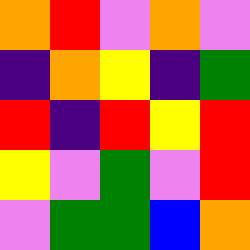[["orange", "red", "violet", "orange", "violet"], ["indigo", "orange", "yellow", "indigo", "green"], ["red", "indigo", "red", "yellow", "red"], ["yellow", "violet", "green", "violet", "red"], ["violet", "green", "green", "blue", "orange"]]